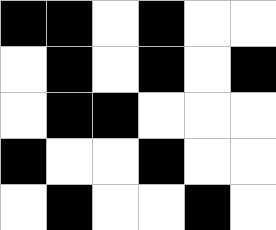[["black", "black", "white", "black", "white", "white"], ["white", "black", "white", "black", "white", "black"], ["white", "black", "black", "white", "white", "white"], ["black", "white", "white", "black", "white", "white"], ["white", "black", "white", "white", "black", "white"]]